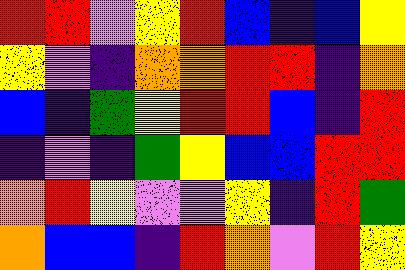[["red", "red", "violet", "yellow", "red", "blue", "indigo", "blue", "yellow"], ["yellow", "violet", "indigo", "orange", "orange", "red", "red", "indigo", "orange"], ["blue", "indigo", "green", "yellow", "red", "red", "blue", "indigo", "red"], ["indigo", "violet", "indigo", "green", "yellow", "blue", "blue", "red", "red"], ["orange", "red", "yellow", "violet", "violet", "yellow", "indigo", "red", "green"], ["orange", "blue", "blue", "indigo", "red", "orange", "violet", "red", "yellow"]]